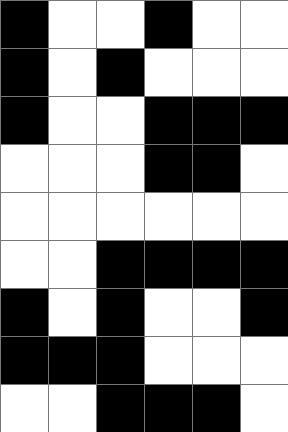[["black", "white", "white", "black", "white", "white"], ["black", "white", "black", "white", "white", "white"], ["black", "white", "white", "black", "black", "black"], ["white", "white", "white", "black", "black", "white"], ["white", "white", "white", "white", "white", "white"], ["white", "white", "black", "black", "black", "black"], ["black", "white", "black", "white", "white", "black"], ["black", "black", "black", "white", "white", "white"], ["white", "white", "black", "black", "black", "white"]]